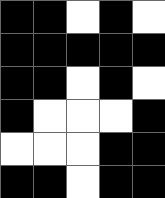[["black", "black", "white", "black", "white"], ["black", "black", "black", "black", "black"], ["black", "black", "white", "black", "white"], ["black", "white", "white", "white", "black"], ["white", "white", "white", "black", "black"], ["black", "black", "white", "black", "black"]]